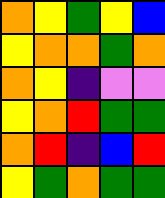[["orange", "yellow", "green", "yellow", "blue"], ["yellow", "orange", "orange", "green", "orange"], ["orange", "yellow", "indigo", "violet", "violet"], ["yellow", "orange", "red", "green", "green"], ["orange", "red", "indigo", "blue", "red"], ["yellow", "green", "orange", "green", "green"]]